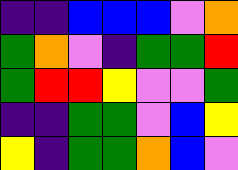[["indigo", "indigo", "blue", "blue", "blue", "violet", "orange"], ["green", "orange", "violet", "indigo", "green", "green", "red"], ["green", "red", "red", "yellow", "violet", "violet", "green"], ["indigo", "indigo", "green", "green", "violet", "blue", "yellow"], ["yellow", "indigo", "green", "green", "orange", "blue", "violet"]]